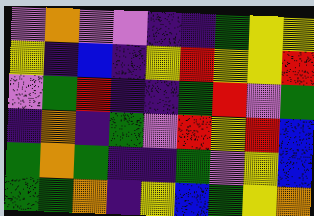[["violet", "orange", "violet", "violet", "indigo", "indigo", "green", "yellow", "yellow"], ["yellow", "indigo", "blue", "indigo", "yellow", "red", "yellow", "yellow", "red"], ["violet", "green", "red", "indigo", "indigo", "green", "red", "violet", "green"], ["indigo", "orange", "indigo", "green", "violet", "red", "yellow", "red", "blue"], ["green", "orange", "green", "indigo", "indigo", "green", "violet", "yellow", "blue"], ["green", "green", "orange", "indigo", "yellow", "blue", "green", "yellow", "orange"]]